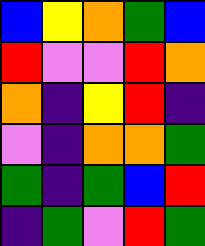[["blue", "yellow", "orange", "green", "blue"], ["red", "violet", "violet", "red", "orange"], ["orange", "indigo", "yellow", "red", "indigo"], ["violet", "indigo", "orange", "orange", "green"], ["green", "indigo", "green", "blue", "red"], ["indigo", "green", "violet", "red", "green"]]